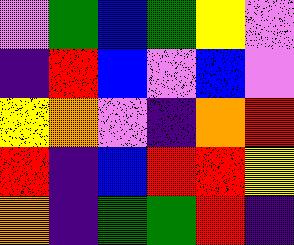[["violet", "green", "blue", "green", "yellow", "violet"], ["indigo", "red", "blue", "violet", "blue", "violet"], ["yellow", "orange", "violet", "indigo", "orange", "red"], ["red", "indigo", "blue", "red", "red", "yellow"], ["orange", "indigo", "green", "green", "red", "indigo"]]